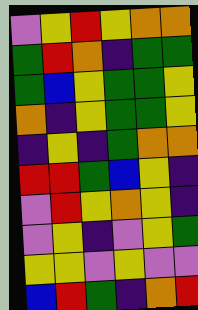[["violet", "yellow", "red", "yellow", "orange", "orange"], ["green", "red", "orange", "indigo", "green", "green"], ["green", "blue", "yellow", "green", "green", "yellow"], ["orange", "indigo", "yellow", "green", "green", "yellow"], ["indigo", "yellow", "indigo", "green", "orange", "orange"], ["red", "red", "green", "blue", "yellow", "indigo"], ["violet", "red", "yellow", "orange", "yellow", "indigo"], ["violet", "yellow", "indigo", "violet", "yellow", "green"], ["yellow", "yellow", "violet", "yellow", "violet", "violet"], ["blue", "red", "green", "indigo", "orange", "red"]]